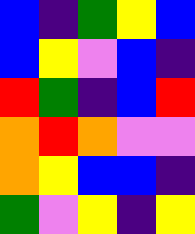[["blue", "indigo", "green", "yellow", "blue"], ["blue", "yellow", "violet", "blue", "indigo"], ["red", "green", "indigo", "blue", "red"], ["orange", "red", "orange", "violet", "violet"], ["orange", "yellow", "blue", "blue", "indigo"], ["green", "violet", "yellow", "indigo", "yellow"]]